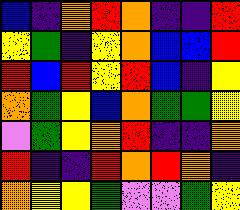[["blue", "indigo", "orange", "red", "orange", "indigo", "indigo", "red"], ["yellow", "green", "indigo", "yellow", "orange", "blue", "blue", "red"], ["red", "blue", "red", "yellow", "red", "blue", "indigo", "yellow"], ["orange", "green", "yellow", "blue", "orange", "green", "green", "yellow"], ["violet", "green", "yellow", "orange", "red", "indigo", "indigo", "orange"], ["red", "indigo", "indigo", "red", "orange", "red", "orange", "indigo"], ["orange", "yellow", "yellow", "green", "violet", "violet", "green", "yellow"]]